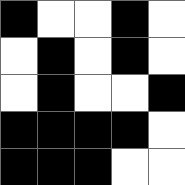[["black", "white", "white", "black", "white"], ["white", "black", "white", "black", "white"], ["white", "black", "white", "white", "black"], ["black", "black", "black", "black", "white"], ["black", "black", "black", "white", "white"]]